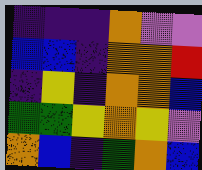[["indigo", "indigo", "indigo", "orange", "violet", "violet"], ["blue", "blue", "indigo", "orange", "orange", "red"], ["indigo", "yellow", "indigo", "orange", "orange", "blue"], ["green", "green", "yellow", "orange", "yellow", "violet"], ["orange", "blue", "indigo", "green", "orange", "blue"]]